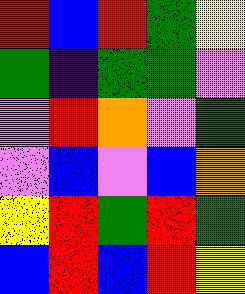[["red", "blue", "red", "green", "yellow"], ["green", "indigo", "green", "green", "violet"], ["violet", "red", "orange", "violet", "green"], ["violet", "blue", "violet", "blue", "orange"], ["yellow", "red", "green", "red", "green"], ["blue", "red", "blue", "red", "yellow"]]